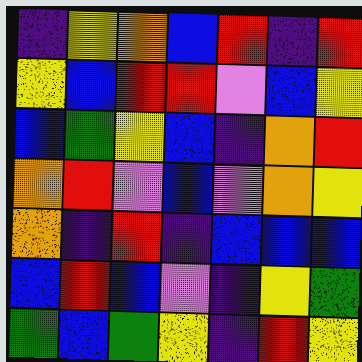[["indigo", "yellow", "orange", "blue", "red", "indigo", "red"], ["yellow", "blue", "red", "red", "violet", "blue", "yellow"], ["blue", "green", "yellow", "blue", "indigo", "orange", "red"], ["orange", "red", "violet", "blue", "violet", "orange", "yellow"], ["orange", "indigo", "red", "indigo", "blue", "blue", "blue"], ["blue", "red", "blue", "violet", "indigo", "yellow", "green"], ["green", "blue", "green", "yellow", "indigo", "red", "yellow"]]